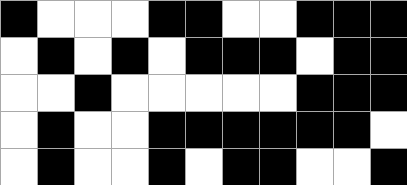[["black", "white", "white", "white", "black", "black", "white", "white", "black", "black", "black"], ["white", "black", "white", "black", "white", "black", "black", "black", "white", "black", "black"], ["white", "white", "black", "white", "white", "white", "white", "white", "black", "black", "black"], ["white", "black", "white", "white", "black", "black", "black", "black", "black", "black", "white"], ["white", "black", "white", "white", "black", "white", "black", "black", "white", "white", "black"]]